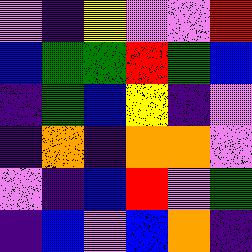[["violet", "indigo", "yellow", "violet", "violet", "red"], ["blue", "green", "green", "red", "green", "blue"], ["indigo", "green", "blue", "yellow", "indigo", "violet"], ["indigo", "orange", "indigo", "orange", "orange", "violet"], ["violet", "indigo", "blue", "red", "violet", "green"], ["indigo", "blue", "violet", "blue", "orange", "indigo"]]